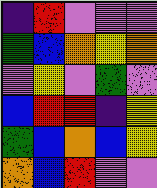[["indigo", "red", "violet", "violet", "violet"], ["green", "blue", "orange", "yellow", "orange"], ["violet", "yellow", "violet", "green", "violet"], ["blue", "red", "red", "indigo", "yellow"], ["green", "blue", "orange", "blue", "yellow"], ["orange", "blue", "red", "violet", "violet"]]